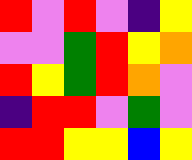[["red", "violet", "red", "violet", "indigo", "yellow"], ["violet", "violet", "green", "red", "yellow", "orange"], ["red", "yellow", "green", "red", "orange", "violet"], ["indigo", "red", "red", "violet", "green", "violet"], ["red", "red", "yellow", "yellow", "blue", "yellow"]]